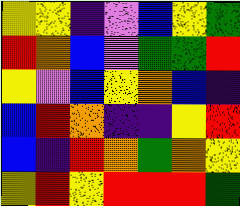[["yellow", "yellow", "indigo", "violet", "blue", "yellow", "green"], ["red", "orange", "blue", "violet", "green", "green", "red"], ["yellow", "violet", "blue", "yellow", "orange", "blue", "indigo"], ["blue", "red", "orange", "indigo", "indigo", "yellow", "red"], ["blue", "indigo", "red", "orange", "green", "orange", "yellow"], ["yellow", "red", "yellow", "red", "red", "red", "green"]]